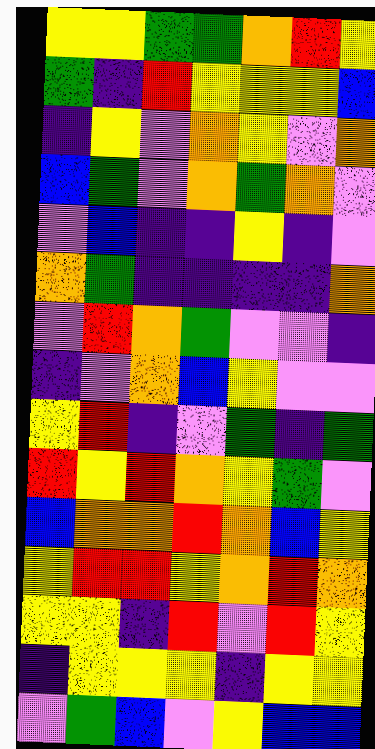[["yellow", "yellow", "green", "green", "orange", "red", "yellow"], ["green", "indigo", "red", "yellow", "yellow", "yellow", "blue"], ["indigo", "yellow", "violet", "orange", "yellow", "violet", "orange"], ["blue", "green", "violet", "orange", "green", "orange", "violet"], ["violet", "blue", "indigo", "indigo", "yellow", "indigo", "violet"], ["orange", "green", "indigo", "indigo", "indigo", "indigo", "orange"], ["violet", "red", "orange", "green", "violet", "violet", "indigo"], ["indigo", "violet", "orange", "blue", "yellow", "violet", "violet"], ["yellow", "red", "indigo", "violet", "green", "indigo", "green"], ["red", "yellow", "red", "orange", "yellow", "green", "violet"], ["blue", "orange", "orange", "red", "orange", "blue", "yellow"], ["yellow", "red", "red", "yellow", "orange", "red", "orange"], ["yellow", "yellow", "indigo", "red", "violet", "red", "yellow"], ["indigo", "yellow", "yellow", "yellow", "indigo", "yellow", "yellow"], ["violet", "green", "blue", "violet", "yellow", "blue", "blue"]]